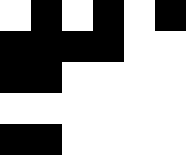[["white", "black", "white", "black", "white", "black"], ["black", "black", "black", "black", "white", "white"], ["black", "black", "white", "white", "white", "white"], ["white", "white", "white", "white", "white", "white"], ["black", "black", "white", "white", "white", "white"]]